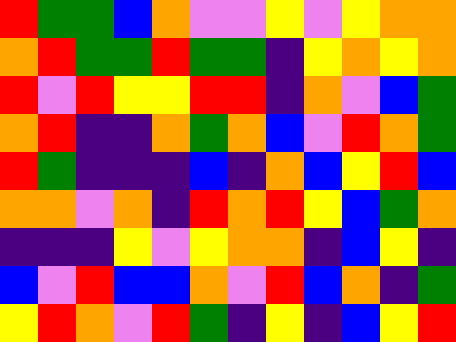[["red", "green", "green", "blue", "orange", "violet", "violet", "yellow", "violet", "yellow", "orange", "orange"], ["orange", "red", "green", "green", "red", "green", "green", "indigo", "yellow", "orange", "yellow", "orange"], ["red", "violet", "red", "yellow", "yellow", "red", "red", "indigo", "orange", "violet", "blue", "green"], ["orange", "red", "indigo", "indigo", "orange", "green", "orange", "blue", "violet", "red", "orange", "green"], ["red", "green", "indigo", "indigo", "indigo", "blue", "indigo", "orange", "blue", "yellow", "red", "blue"], ["orange", "orange", "violet", "orange", "indigo", "red", "orange", "red", "yellow", "blue", "green", "orange"], ["indigo", "indigo", "indigo", "yellow", "violet", "yellow", "orange", "orange", "indigo", "blue", "yellow", "indigo"], ["blue", "violet", "red", "blue", "blue", "orange", "violet", "red", "blue", "orange", "indigo", "green"], ["yellow", "red", "orange", "violet", "red", "green", "indigo", "yellow", "indigo", "blue", "yellow", "red"]]